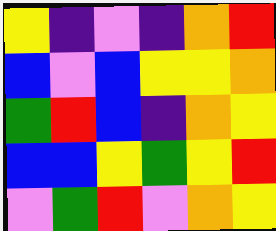[["yellow", "indigo", "violet", "indigo", "orange", "red"], ["blue", "violet", "blue", "yellow", "yellow", "orange"], ["green", "red", "blue", "indigo", "orange", "yellow"], ["blue", "blue", "yellow", "green", "yellow", "red"], ["violet", "green", "red", "violet", "orange", "yellow"]]